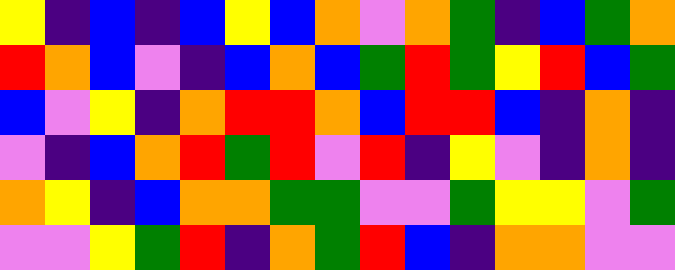[["yellow", "indigo", "blue", "indigo", "blue", "yellow", "blue", "orange", "violet", "orange", "green", "indigo", "blue", "green", "orange"], ["red", "orange", "blue", "violet", "indigo", "blue", "orange", "blue", "green", "red", "green", "yellow", "red", "blue", "green"], ["blue", "violet", "yellow", "indigo", "orange", "red", "red", "orange", "blue", "red", "red", "blue", "indigo", "orange", "indigo"], ["violet", "indigo", "blue", "orange", "red", "green", "red", "violet", "red", "indigo", "yellow", "violet", "indigo", "orange", "indigo"], ["orange", "yellow", "indigo", "blue", "orange", "orange", "green", "green", "violet", "violet", "green", "yellow", "yellow", "violet", "green"], ["violet", "violet", "yellow", "green", "red", "indigo", "orange", "green", "red", "blue", "indigo", "orange", "orange", "violet", "violet"]]